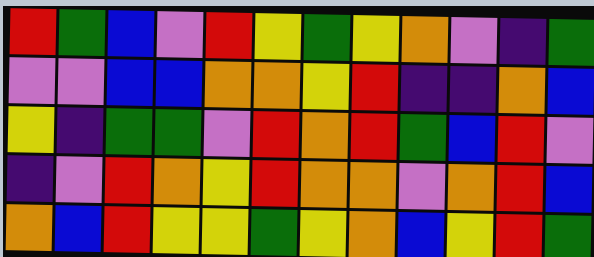[["red", "green", "blue", "violet", "red", "yellow", "green", "yellow", "orange", "violet", "indigo", "green"], ["violet", "violet", "blue", "blue", "orange", "orange", "yellow", "red", "indigo", "indigo", "orange", "blue"], ["yellow", "indigo", "green", "green", "violet", "red", "orange", "red", "green", "blue", "red", "violet"], ["indigo", "violet", "red", "orange", "yellow", "red", "orange", "orange", "violet", "orange", "red", "blue"], ["orange", "blue", "red", "yellow", "yellow", "green", "yellow", "orange", "blue", "yellow", "red", "green"]]